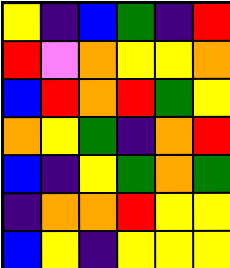[["yellow", "indigo", "blue", "green", "indigo", "red"], ["red", "violet", "orange", "yellow", "yellow", "orange"], ["blue", "red", "orange", "red", "green", "yellow"], ["orange", "yellow", "green", "indigo", "orange", "red"], ["blue", "indigo", "yellow", "green", "orange", "green"], ["indigo", "orange", "orange", "red", "yellow", "yellow"], ["blue", "yellow", "indigo", "yellow", "yellow", "yellow"]]